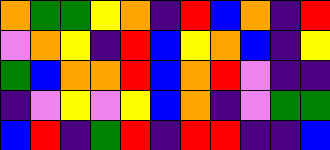[["orange", "green", "green", "yellow", "orange", "indigo", "red", "blue", "orange", "indigo", "red"], ["violet", "orange", "yellow", "indigo", "red", "blue", "yellow", "orange", "blue", "indigo", "yellow"], ["green", "blue", "orange", "orange", "red", "blue", "orange", "red", "violet", "indigo", "indigo"], ["indigo", "violet", "yellow", "violet", "yellow", "blue", "orange", "indigo", "violet", "green", "green"], ["blue", "red", "indigo", "green", "red", "indigo", "red", "red", "indigo", "indigo", "blue"]]